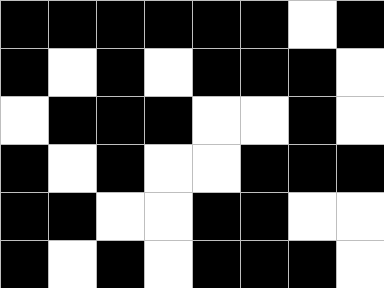[["black", "black", "black", "black", "black", "black", "white", "black"], ["black", "white", "black", "white", "black", "black", "black", "white"], ["white", "black", "black", "black", "white", "white", "black", "white"], ["black", "white", "black", "white", "white", "black", "black", "black"], ["black", "black", "white", "white", "black", "black", "white", "white"], ["black", "white", "black", "white", "black", "black", "black", "white"]]